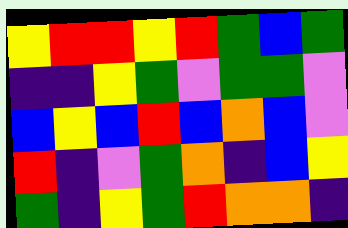[["yellow", "red", "red", "yellow", "red", "green", "blue", "green"], ["indigo", "indigo", "yellow", "green", "violet", "green", "green", "violet"], ["blue", "yellow", "blue", "red", "blue", "orange", "blue", "violet"], ["red", "indigo", "violet", "green", "orange", "indigo", "blue", "yellow"], ["green", "indigo", "yellow", "green", "red", "orange", "orange", "indigo"]]